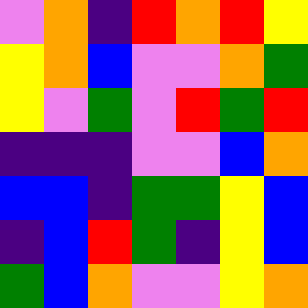[["violet", "orange", "indigo", "red", "orange", "red", "yellow"], ["yellow", "orange", "blue", "violet", "violet", "orange", "green"], ["yellow", "violet", "green", "violet", "red", "green", "red"], ["indigo", "indigo", "indigo", "violet", "violet", "blue", "orange"], ["blue", "blue", "indigo", "green", "green", "yellow", "blue"], ["indigo", "blue", "red", "green", "indigo", "yellow", "blue"], ["green", "blue", "orange", "violet", "violet", "yellow", "orange"]]